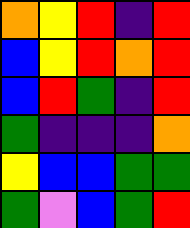[["orange", "yellow", "red", "indigo", "red"], ["blue", "yellow", "red", "orange", "red"], ["blue", "red", "green", "indigo", "red"], ["green", "indigo", "indigo", "indigo", "orange"], ["yellow", "blue", "blue", "green", "green"], ["green", "violet", "blue", "green", "red"]]